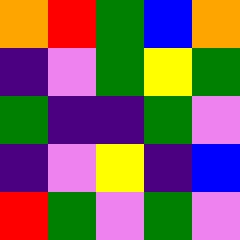[["orange", "red", "green", "blue", "orange"], ["indigo", "violet", "green", "yellow", "green"], ["green", "indigo", "indigo", "green", "violet"], ["indigo", "violet", "yellow", "indigo", "blue"], ["red", "green", "violet", "green", "violet"]]